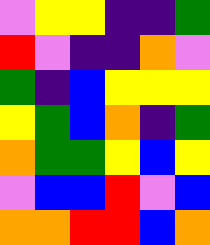[["violet", "yellow", "yellow", "indigo", "indigo", "green"], ["red", "violet", "indigo", "indigo", "orange", "violet"], ["green", "indigo", "blue", "yellow", "yellow", "yellow"], ["yellow", "green", "blue", "orange", "indigo", "green"], ["orange", "green", "green", "yellow", "blue", "yellow"], ["violet", "blue", "blue", "red", "violet", "blue"], ["orange", "orange", "red", "red", "blue", "orange"]]